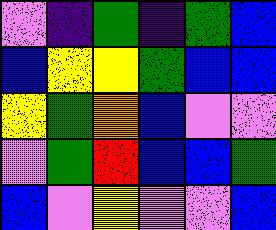[["violet", "indigo", "green", "indigo", "green", "blue"], ["blue", "yellow", "yellow", "green", "blue", "blue"], ["yellow", "green", "orange", "blue", "violet", "violet"], ["violet", "green", "red", "blue", "blue", "green"], ["blue", "violet", "yellow", "violet", "violet", "blue"]]